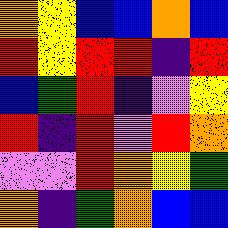[["orange", "yellow", "blue", "blue", "orange", "blue"], ["red", "yellow", "red", "red", "indigo", "red"], ["blue", "green", "red", "indigo", "violet", "yellow"], ["red", "indigo", "red", "violet", "red", "orange"], ["violet", "violet", "red", "orange", "yellow", "green"], ["orange", "indigo", "green", "orange", "blue", "blue"]]